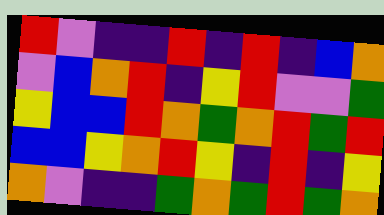[["red", "violet", "indigo", "indigo", "red", "indigo", "red", "indigo", "blue", "orange"], ["violet", "blue", "orange", "red", "indigo", "yellow", "red", "violet", "violet", "green"], ["yellow", "blue", "blue", "red", "orange", "green", "orange", "red", "green", "red"], ["blue", "blue", "yellow", "orange", "red", "yellow", "indigo", "red", "indigo", "yellow"], ["orange", "violet", "indigo", "indigo", "green", "orange", "green", "red", "green", "orange"]]